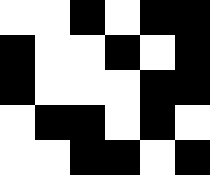[["white", "white", "black", "white", "black", "black"], ["black", "white", "white", "black", "white", "black"], ["black", "white", "white", "white", "black", "black"], ["white", "black", "black", "white", "black", "white"], ["white", "white", "black", "black", "white", "black"]]